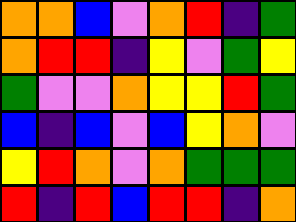[["orange", "orange", "blue", "violet", "orange", "red", "indigo", "green"], ["orange", "red", "red", "indigo", "yellow", "violet", "green", "yellow"], ["green", "violet", "violet", "orange", "yellow", "yellow", "red", "green"], ["blue", "indigo", "blue", "violet", "blue", "yellow", "orange", "violet"], ["yellow", "red", "orange", "violet", "orange", "green", "green", "green"], ["red", "indigo", "red", "blue", "red", "red", "indigo", "orange"]]